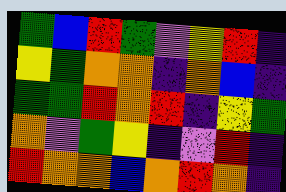[["green", "blue", "red", "green", "violet", "yellow", "red", "indigo"], ["yellow", "green", "orange", "orange", "indigo", "orange", "blue", "indigo"], ["green", "green", "red", "orange", "red", "indigo", "yellow", "green"], ["orange", "violet", "green", "yellow", "indigo", "violet", "red", "indigo"], ["red", "orange", "orange", "blue", "orange", "red", "orange", "indigo"]]